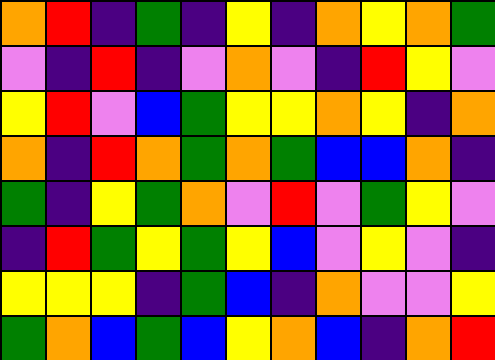[["orange", "red", "indigo", "green", "indigo", "yellow", "indigo", "orange", "yellow", "orange", "green"], ["violet", "indigo", "red", "indigo", "violet", "orange", "violet", "indigo", "red", "yellow", "violet"], ["yellow", "red", "violet", "blue", "green", "yellow", "yellow", "orange", "yellow", "indigo", "orange"], ["orange", "indigo", "red", "orange", "green", "orange", "green", "blue", "blue", "orange", "indigo"], ["green", "indigo", "yellow", "green", "orange", "violet", "red", "violet", "green", "yellow", "violet"], ["indigo", "red", "green", "yellow", "green", "yellow", "blue", "violet", "yellow", "violet", "indigo"], ["yellow", "yellow", "yellow", "indigo", "green", "blue", "indigo", "orange", "violet", "violet", "yellow"], ["green", "orange", "blue", "green", "blue", "yellow", "orange", "blue", "indigo", "orange", "red"]]